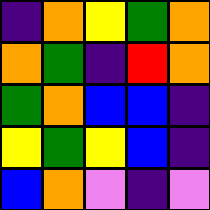[["indigo", "orange", "yellow", "green", "orange"], ["orange", "green", "indigo", "red", "orange"], ["green", "orange", "blue", "blue", "indigo"], ["yellow", "green", "yellow", "blue", "indigo"], ["blue", "orange", "violet", "indigo", "violet"]]